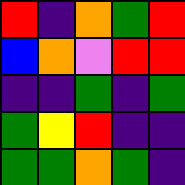[["red", "indigo", "orange", "green", "red"], ["blue", "orange", "violet", "red", "red"], ["indigo", "indigo", "green", "indigo", "green"], ["green", "yellow", "red", "indigo", "indigo"], ["green", "green", "orange", "green", "indigo"]]